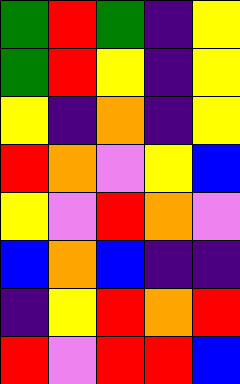[["green", "red", "green", "indigo", "yellow"], ["green", "red", "yellow", "indigo", "yellow"], ["yellow", "indigo", "orange", "indigo", "yellow"], ["red", "orange", "violet", "yellow", "blue"], ["yellow", "violet", "red", "orange", "violet"], ["blue", "orange", "blue", "indigo", "indigo"], ["indigo", "yellow", "red", "orange", "red"], ["red", "violet", "red", "red", "blue"]]